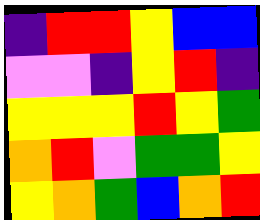[["indigo", "red", "red", "yellow", "blue", "blue"], ["violet", "violet", "indigo", "yellow", "red", "indigo"], ["yellow", "yellow", "yellow", "red", "yellow", "green"], ["orange", "red", "violet", "green", "green", "yellow"], ["yellow", "orange", "green", "blue", "orange", "red"]]